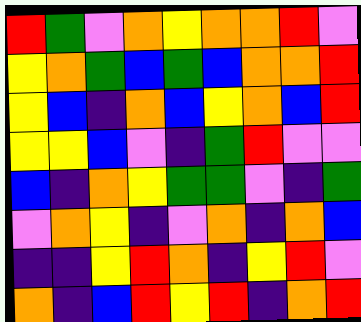[["red", "green", "violet", "orange", "yellow", "orange", "orange", "red", "violet"], ["yellow", "orange", "green", "blue", "green", "blue", "orange", "orange", "red"], ["yellow", "blue", "indigo", "orange", "blue", "yellow", "orange", "blue", "red"], ["yellow", "yellow", "blue", "violet", "indigo", "green", "red", "violet", "violet"], ["blue", "indigo", "orange", "yellow", "green", "green", "violet", "indigo", "green"], ["violet", "orange", "yellow", "indigo", "violet", "orange", "indigo", "orange", "blue"], ["indigo", "indigo", "yellow", "red", "orange", "indigo", "yellow", "red", "violet"], ["orange", "indigo", "blue", "red", "yellow", "red", "indigo", "orange", "red"]]